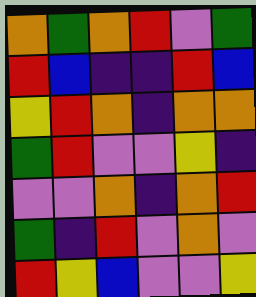[["orange", "green", "orange", "red", "violet", "green"], ["red", "blue", "indigo", "indigo", "red", "blue"], ["yellow", "red", "orange", "indigo", "orange", "orange"], ["green", "red", "violet", "violet", "yellow", "indigo"], ["violet", "violet", "orange", "indigo", "orange", "red"], ["green", "indigo", "red", "violet", "orange", "violet"], ["red", "yellow", "blue", "violet", "violet", "yellow"]]